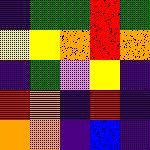[["indigo", "green", "green", "red", "green"], ["yellow", "yellow", "orange", "red", "orange"], ["indigo", "green", "violet", "yellow", "indigo"], ["red", "orange", "indigo", "red", "indigo"], ["orange", "orange", "indigo", "blue", "indigo"]]